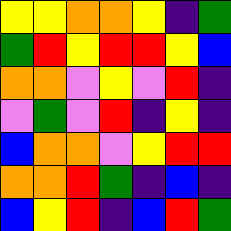[["yellow", "yellow", "orange", "orange", "yellow", "indigo", "green"], ["green", "red", "yellow", "red", "red", "yellow", "blue"], ["orange", "orange", "violet", "yellow", "violet", "red", "indigo"], ["violet", "green", "violet", "red", "indigo", "yellow", "indigo"], ["blue", "orange", "orange", "violet", "yellow", "red", "red"], ["orange", "orange", "red", "green", "indigo", "blue", "indigo"], ["blue", "yellow", "red", "indigo", "blue", "red", "green"]]